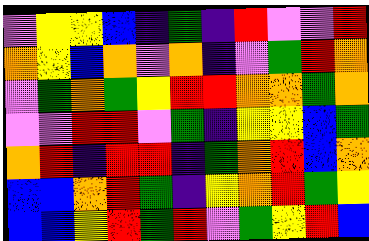[["violet", "yellow", "yellow", "blue", "indigo", "green", "indigo", "red", "violet", "violet", "red"], ["orange", "yellow", "blue", "orange", "violet", "orange", "indigo", "violet", "green", "red", "orange"], ["violet", "green", "orange", "green", "yellow", "red", "red", "orange", "orange", "green", "orange"], ["violet", "violet", "red", "red", "violet", "green", "indigo", "yellow", "yellow", "blue", "green"], ["orange", "red", "indigo", "red", "red", "indigo", "green", "orange", "red", "blue", "orange"], ["blue", "blue", "orange", "red", "green", "indigo", "yellow", "orange", "red", "green", "yellow"], ["blue", "blue", "yellow", "red", "green", "red", "violet", "green", "yellow", "red", "blue"]]